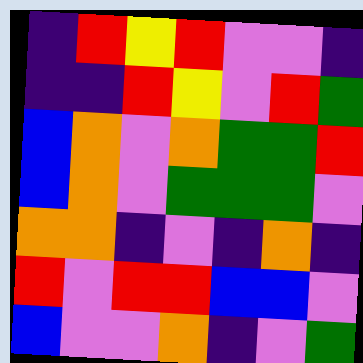[["indigo", "red", "yellow", "red", "violet", "violet", "indigo"], ["indigo", "indigo", "red", "yellow", "violet", "red", "green"], ["blue", "orange", "violet", "orange", "green", "green", "red"], ["blue", "orange", "violet", "green", "green", "green", "violet"], ["orange", "orange", "indigo", "violet", "indigo", "orange", "indigo"], ["red", "violet", "red", "red", "blue", "blue", "violet"], ["blue", "violet", "violet", "orange", "indigo", "violet", "green"]]